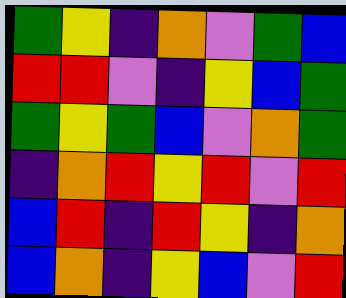[["green", "yellow", "indigo", "orange", "violet", "green", "blue"], ["red", "red", "violet", "indigo", "yellow", "blue", "green"], ["green", "yellow", "green", "blue", "violet", "orange", "green"], ["indigo", "orange", "red", "yellow", "red", "violet", "red"], ["blue", "red", "indigo", "red", "yellow", "indigo", "orange"], ["blue", "orange", "indigo", "yellow", "blue", "violet", "red"]]